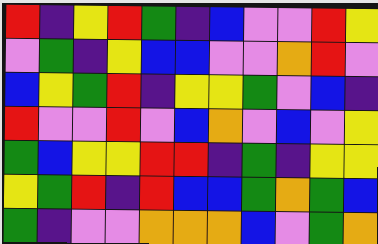[["red", "indigo", "yellow", "red", "green", "indigo", "blue", "violet", "violet", "red", "yellow"], ["violet", "green", "indigo", "yellow", "blue", "blue", "violet", "violet", "orange", "red", "violet"], ["blue", "yellow", "green", "red", "indigo", "yellow", "yellow", "green", "violet", "blue", "indigo"], ["red", "violet", "violet", "red", "violet", "blue", "orange", "violet", "blue", "violet", "yellow"], ["green", "blue", "yellow", "yellow", "red", "red", "indigo", "green", "indigo", "yellow", "yellow"], ["yellow", "green", "red", "indigo", "red", "blue", "blue", "green", "orange", "green", "blue"], ["green", "indigo", "violet", "violet", "orange", "orange", "orange", "blue", "violet", "green", "orange"]]